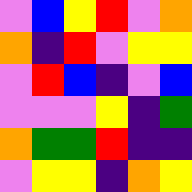[["violet", "blue", "yellow", "red", "violet", "orange"], ["orange", "indigo", "red", "violet", "yellow", "yellow"], ["violet", "red", "blue", "indigo", "violet", "blue"], ["violet", "violet", "violet", "yellow", "indigo", "green"], ["orange", "green", "green", "red", "indigo", "indigo"], ["violet", "yellow", "yellow", "indigo", "orange", "yellow"]]